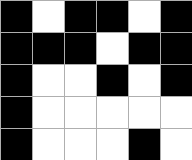[["black", "white", "black", "black", "white", "black"], ["black", "black", "black", "white", "black", "black"], ["black", "white", "white", "black", "white", "black"], ["black", "white", "white", "white", "white", "white"], ["black", "white", "white", "white", "black", "white"]]